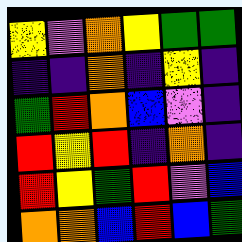[["yellow", "violet", "orange", "yellow", "green", "green"], ["indigo", "indigo", "orange", "indigo", "yellow", "indigo"], ["green", "red", "orange", "blue", "violet", "indigo"], ["red", "yellow", "red", "indigo", "orange", "indigo"], ["red", "yellow", "green", "red", "violet", "blue"], ["orange", "orange", "blue", "red", "blue", "green"]]